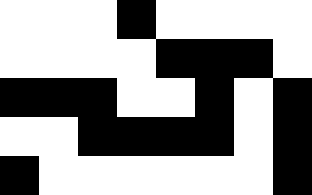[["white", "white", "white", "black", "white", "white", "white", "white"], ["white", "white", "white", "white", "black", "black", "black", "white"], ["black", "black", "black", "white", "white", "black", "white", "black"], ["white", "white", "black", "black", "black", "black", "white", "black"], ["black", "white", "white", "white", "white", "white", "white", "black"]]